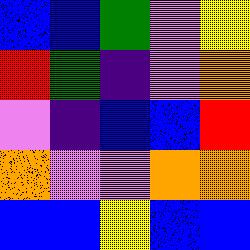[["blue", "blue", "green", "violet", "yellow"], ["red", "green", "indigo", "violet", "orange"], ["violet", "indigo", "blue", "blue", "red"], ["orange", "violet", "violet", "orange", "orange"], ["blue", "blue", "yellow", "blue", "blue"]]